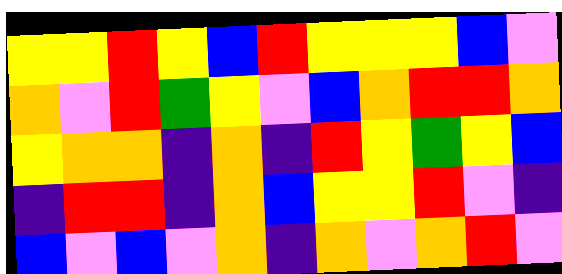[["yellow", "yellow", "red", "yellow", "blue", "red", "yellow", "yellow", "yellow", "blue", "violet"], ["orange", "violet", "red", "green", "yellow", "violet", "blue", "orange", "red", "red", "orange"], ["yellow", "orange", "orange", "indigo", "orange", "indigo", "red", "yellow", "green", "yellow", "blue"], ["indigo", "red", "red", "indigo", "orange", "blue", "yellow", "yellow", "red", "violet", "indigo"], ["blue", "violet", "blue", "violet", "orange", "indigo", "orange", "violet", "orange", "red", "violet"]]